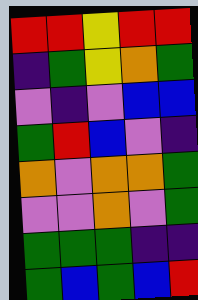[["red", "red", "yellow", "red", "red"], ["indigo", "green", "yellow", "orange", "green"], ["violet", "indigo", "violet", "blue", "blue"], ["green", "red", "blue", "violet", "indigo"], ["orange", "violet", "orange", "orange", "green"], ["violet", "violet", "orange", "violet", "green"], ["green", "green", "green", "indigo", "indigo"], ["green", "blue", "green", "blue", "red"]]